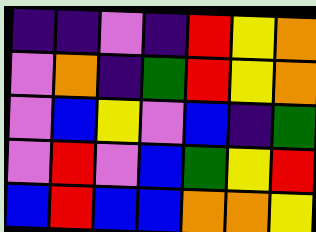[["indigo", "indigo", "violet", "indigo", "red", "yellow", "orange"], ["violet", "orange", "indigo", "green", "red", "yellow", "orange"], ["violet", "blue", "yellow", "violet", "blue", "indigo", "green"], ["violet", "red", "violet", "blue", "green", "yellow", "red"], ["blue", "red", "blue", "blue", "orange", "orange", "yellow"]]